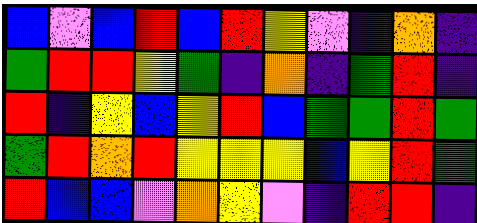[["blue", "violet", "blue", "red", "blue", "red", "yellow", "violet", "indigo", "orange", "indigo"], ["green", "red", "red", "yellow", "green", "indigo", "orange", "indigo", "green", "red", "indigo"], ["red", "indigo", "yellow", "blue", "yellow", "red", "blue", "green", "green", "red", "green"], ["green", "red", "orange", "red", "yellow", "yellow", "yellow", "blue", "yellow", "red", "green"], ["red", "blue", "blue", "violet", "orange", "yellow", "violet", "indigo", "red", "red", "indigo"]]